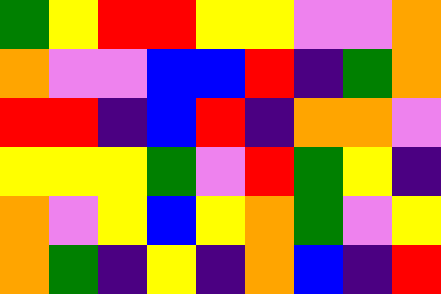[["green", "yellow", "red", "red", "yellow", "yellow", "violet", "violet", "orange"], ["orange", "violet", "violet", "blue", "blue", "red", "indigo", "green", "orange"], ["red", "red", "indigo", "blue", "red", "indigo", "orange", "orange", "violet"], ["yellow", "yellow", "yellow", "green", "violet", "red", "green", "yellow", "indigo"], ["orange", "violet", "yellow", "blue", "yellow", "orange", "green", "violet", "yellow"], ["orange", "green", "indigo", "yellow", "indigo", "orange", "blue", "indigo", "red"]]